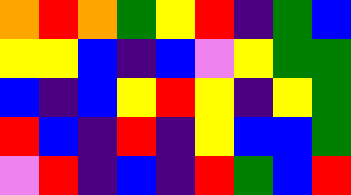[["orange", "red", "orange", "green", "yellow", "red", "indigo", "green", "blue"], ["yellow", "yellow", "blue", "indigo", "blue", "violet", "yellow", "green", "green"], ["blue", "indigo", "blue", "yellow", "red", "yellow", "indigo", "yellow", "green"], ["red", "blue", "indigo", "red", "indigo", "yellow", "blue", "blue", "green"], ["violet", "red", "indigo", "blue", "indigo", "red", "green", "blue", "red"]]